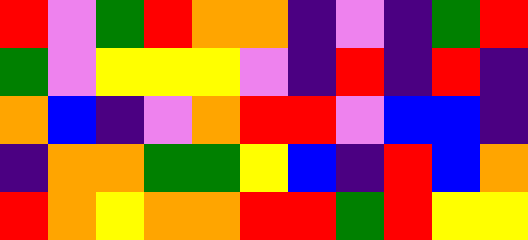[["red", "violet", "green", "red", "orange", "orange", "indigo", "violet", "indigo", "green", "red"], ["green", "violet", "yellow", "yellow", "yellow", "violet", "indigo", "red", "indigo", "red", "indigo"], ["orange", "blue", "indigo", "violet", "orange", "red", "red", "violet", "blue", "blue", "indigo"], ["indigo", "orange", "orange", "green", "green", "yellow", "blue", "indigo", "red", "blue", "orange"], ["red", "orange", "yellow", "orange", "orange", "red", "red", "green", "red", "yellow", "yellow"]]